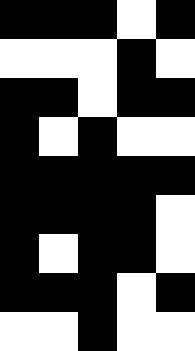[["black", "black", "black", "white", "black"], ["white", "white", "white", "black", "white"], ["black", "black", "white", "black", "black"], ["black", "white", "black", "white", "white"], ["black", "black", "black", "black", "black"], ["black", "black", "black", "black", "white"], ["black", "white", "black", "black", "white"], ["black", "black", "black", "white", "black"], ["white", "white", "black", "white", "white"]]